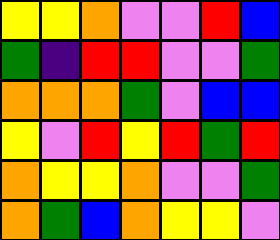[["yellow", "yellow", "orange", "violet", "violet", "red", "blue"], ["green", "indigo", "red", "red", "violet", "violet", "green"], ["orange", "orange", "orange", "green", "violet", "blue", "blue"], ["yellow", "violet", "red", "yellow", "red", "green", "red"], ["orange", "yellow", "yellow", "orange", "violet", "violet", "green"], ["orange", "green", "blue", "orange", "yellow", "yellow", "violet"]]